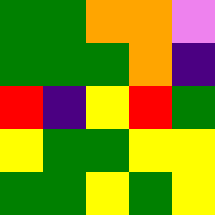[["green", "green", "orange", "orange", "violet"], ["green", "green", "green", "orange", "indigo"], ["red", "indigo", "yellow", "red", "green"], ["yellow", "green", "green", "yellow", "yellow"], ["green", "green", "yellow", "green", "yellow"]]